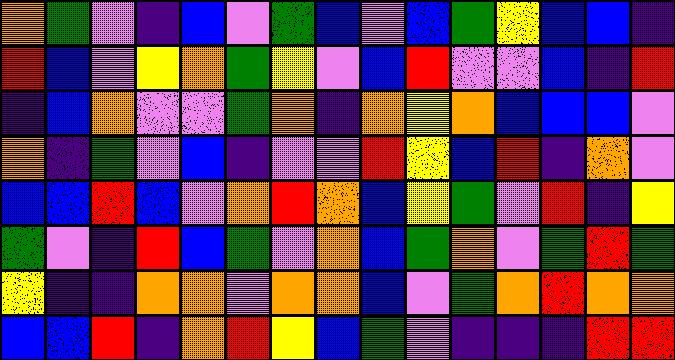[["orange", "green", "violet", "indigo", "blue", "violet", "green", "blue", "violet", "blue", "green", "yellow", "blue", "blue", "indigo"], ["red", "blue", "violet", "yellow", "orange", "green", "yellow", "violet", "blue", "red", "violet", "violet", "blue", "indigo", "red"], ["indigo", "blue", "orange", "violet", "violet", "green", "orange", "indigo", "orange", "yellow", "orange", "blue", "blue", "blue", "violet"], ["orange", "indigo", "green", "violet", "blue", "indigo", "violet", "violet", "red", "yellow", "blue", "red", "indigo", "orange", "violet"], ["blue", "blue", "red", "blue", "violet", "orange", "red", "orange", "blue", "yellow", "green", "violet", "red", "indigo", "yellow"], ["green", "violet", "indigo", "red", "blue", "green", "violet", "orange", "blue", "green", "orange", "violet", "green", "red", "green"], ["yellow", "indigo", "indigo", "orange", "orange", "violet", "orange", "orange", "blue", "violet", "green", "orange", "red", "orange", "orange"], ["blue", "blue", "red", "indigo", "orange", "red", "yellow", "blue", "green", "violet", "indigo", "indigo", "indigo", "red", "red"]]